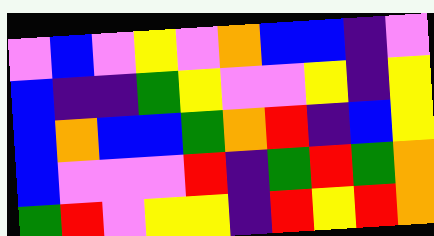[["violet", "blue", "violet", "yellow", "violet", "orange", "blue", "blue", "indigo", "violet"], ["blue", "indigo", "indigo", "green", "yellow", "violet", "violet", "yellow", "indigo", "yellow"], ["blue", "orange", "blue", "blue", "green", "orange", "red", "indigo", "blue", "yellow"], ["blue", "violet", "violet", "violet", "red", "indigo", "green", "red", "green", "orange"], ["green", "red", "violet", "yellow", "yellow", "indigo", "red", "yellow", "red", "orange"]]